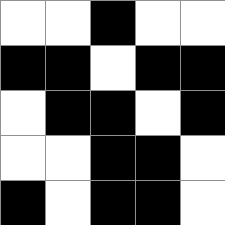[["white", "white", "black", "white", "white"], ["black", "black", "white", "black", "black"], ["white", "black", "black", "white", "black"], ["white", "white", "black", "black", "white"], ["black", "white", "black", "black", "white"]]